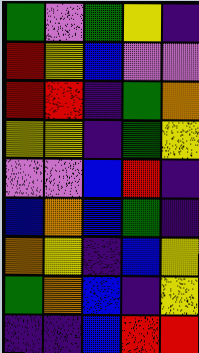[["green", "violet", "green", "yellow", "indigo"], ["red", "yellow", "blue", "violet", "violet"], ["red", "red", "indigo", "green", "orange"], ["yellow", "yellow", "indigo", "green", "yellow"], ["violet", "violet", "blue", "red", "indigo"], ["blue", "orange", "blue", "green", "indigo"], ["orange", "yellow", "indigo", "blue", "yellow"], ["green", "orange", "blue", "indigo", "yellow"], ["indigo", "indigo", "blue", "red", "red"]]